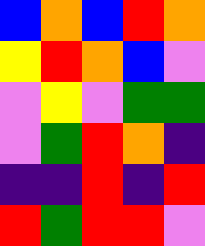[["blue", "orange", "blue", "red", "orange"], ["yellow", "red", "orange", "blue", "violet"], ["violet", "yellow", "violet", "green", "green"], ["violet", "green", "red", "orange", "indigo"], ["indigo", "indigo", "red", "indigo", "red"], ["red", "green", "red", "red", "violet"]]